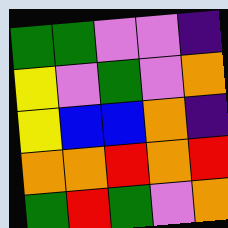[["green", "green", "violet", "violet", "indigo"], ["yellow", "violet", "green", "violet", "orange"], ["yellow", "blue", "blue", "orange", "indigo"], ["orange", "orange", "red", "orange", "red"], ["green", "red", "green", "violet", "orange"]]